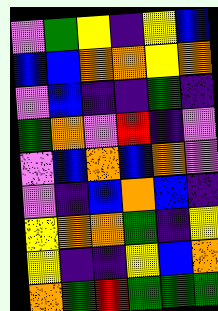[["violet", "green", "yellow", "indigo", "yellow", "blue"], ["blue", "blue", "orange", "orange", "yellow", "orange"], ["violet", "blue", "indigo", "indigo", "green", "indigo"], ["green", "orange", "violet", "red", "indigo", "violet"], ["violet", "blue", "orange", "blue", "orange", "violet"], ["violet", "indigo", "blue", "orange", "blue", "indigo"], ["yellow", "orange", "orange", "green", "indigo", "yellow"], ["yellow", "indigo", "indigo", "yellow", "blue", "orange"], ["orange", "green", "red", "green", "green", "green"]]